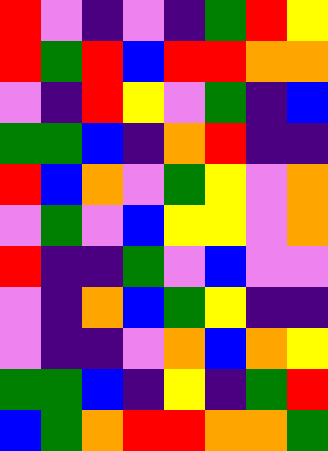[["red", "violet", "indigo", "violet", "indigo", "green", "red", "yellow"], ["red", "green", "red", "blue", "red", "red", "orange", "orange"], ["violet", "indigo", "red", "yellow", "violet", "green", "indigo", "blue"], ["green", "green", "blue", "indigo", "orange", "red", "indigo", "indigo"], ["red", "blue", "orange", "violet", "green", "yellow", "violet", "orange"], ["violet", "green", "violet", "blue", "yellow", "yellow", "violet", "orange"], ["red", "indigo", "indigo", "green", "violet", "blue", "violet", "violet"], ["violet", "indigo", "orange", "blue", "green", "yellow", "indigo", "indigo"], ["violet", "indigo", "indigo", "violet", "orange", "blue", "orange", "yellow"], ["green", "green", "blue", "indigo", "yellow", "indigo", "green", "red"], ["blue", "green", "orange", "red", "red", "orange", "orange", "green"]]